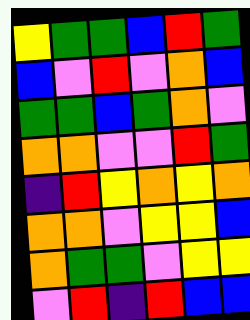[["yellow", "green", "green", "blue", "red", "green"], ["blue", "violet", "red", "violet", "orange", "blue"], ["green", "green", "blue", "green", "orange", "violet"], ["orange", "orange", "violet", "violet", "red", "green"], ["indigo", "red", "yellow", "orange", "yellow", "orange"], ["orange", "orange", "violet", "yellow", "yellow", "blue"], ["orange", "green", "green", "violet", "yellow", "yellow"], ["violet", "red", "indigo", "red", "blue", "blue"]]